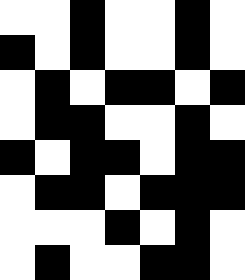[["white", "white", "black", "white", "white", "black", "white"], ["black", "white", "black", "white", "white", "black", "white"], ["white", "black", "white", "black", "black", "white", "black"], ["white", "black", "black", "white", "white", "black", "white"], ["black", "white", "black", "black", "white", "black", "black"], ["white", "black", "black", "white", "black", "black", "black"], ["white", "white", "white", "black", "white", "black", "white"], ["white", "black", "white", "white", "black", "black", "white"]]